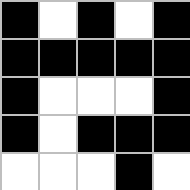[["black", "white", "black", "white", "black"], ["black", "black", "black", "black", "black"], ["black", "white", "white", "white", "black"], ["black", "white", "black", "black", "black"], ["white", "white", "white", "black", "white"]]